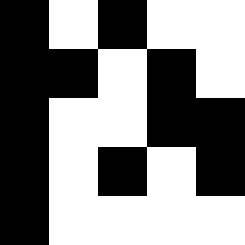[["black", "white", "black", "white", "white"], ["black", "black", "white", "black", "white"], ["black", "white", "white", "black", "black"], ["black", "white", "black", "white", "black"], ["black", "white", "white", "white", "white"]]